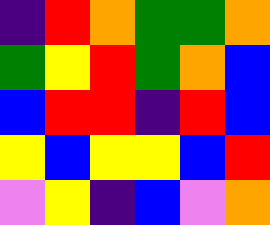[["indigo", "red", "orange", "green", "green", "orange"], ["green", "yellow", "red", "green", "orange", "blue"], ["blue", "red", "red", "indigo", "red", "blue"], ["yellow", "blue", "yellow", "yellow", "blue", "red"], ["violet", "yellow", "indigo", "blue", "violet", "orange"]]